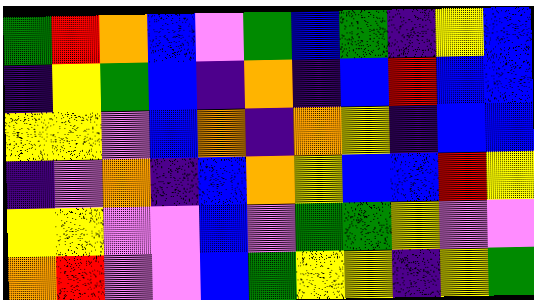[["green", "red", "orange", "blue", "violet", "green", "blue", "green", "indigo", "yellow", "blue"], ["indigo", "yellow", "green", "blue", "indigo", "orange", "indigo", "blue", "red", "blue", "blue"], ["yellow", "yellow", "violet", "blue", "orange", "indigo", "orange", "yellow", "indigo", "blue", "blue"], ["indigo", "violet", "orange", "indigo", "blue", "orange", "yellow", "blue", "blue", "red", "yellow"], ["yellow", "yellow", "violet", "violet", "blue", "violet", "green", "green", "yellow", "violet", "violet"], ["orange", "red", "violet", "violet", "blue", "green", "yellow", "yellow", "indigo", "yellow", "green"]]